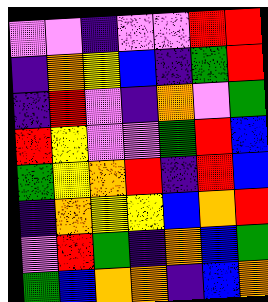[["violet", "violet", "indigo", "violet", "violet", "red", "red"], ["indigo", "orange", "yellow", "blue", "indigo", "green", "red"], ["indigo", "red", "violet", "indigo", "orange", "violet", "green"], ["red", "yellow", "violet", "violet", "green", "red", "blue"], ["green", "yellow", "orange", "red", "indigo", "red", "blue"], ["indigo", "orange", "yellow", "yellow", "blue", "orange", "red"], ["violet", "red", "green", "indigo", "orange", "blue", "green"], ["green", "blue", "orange", "orange", "indigo", "blue", "orange"]]